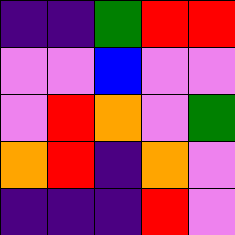[["indigo", "indigo", "green", "red", "red"], ["violet", "violet", "blue", "violet", "violet"], ["violet", "red", "orange", "violet", "green"], ["orange", "red", "indigo", "orange", "violet"], ["indigo", "indigo", "indigo", "red", "violet"]]